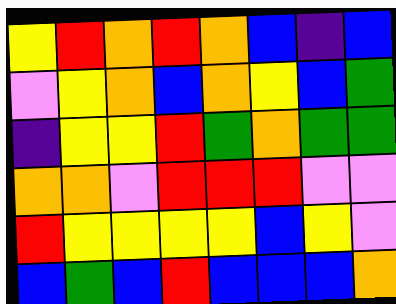[["yellow", "red", "orange", "red", "orange", "blue", "indigo", "blue"], ["violet", "yellow", "orange", "blue", "orange", "yellow", "blue", "green"], ["indigo", "yellow", "yellow", "red", "green", "orange", "green", "green"], ["orange", "orange", "violet", "red", "red", "red", "violet", "violet"], ["red", "yellow", "yellow", "yellow", "yellow", "blue", "yellow", "violet"], ["blue", "green", "blue", "red", "blue", "blue", "blue", "orange"]]